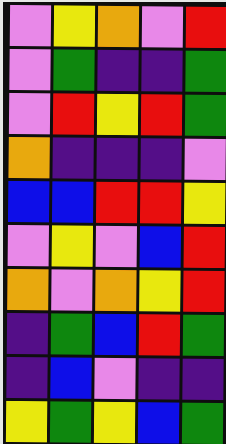[["violet", "yellow", "orange", "violet", "red"], ["violet", "green", "indigo", "indigo", "green"], ["violet", "red", "yellow", "red", "green"], ["orange", "indigo", "indigo", "indigo", "violet"], ["blue", "blue", "red", "red", "yellow"], ["violet", "yellow", "violet", "blue", "red"], ["orange", "violet", "orange", "yellow", "red"], ["indigo", "green", "blue", "red", "green"], ["indigo", "blue", "violet", "indigo", "indigo"], ["yellow", "green", "yellow", "blue", "green"]]